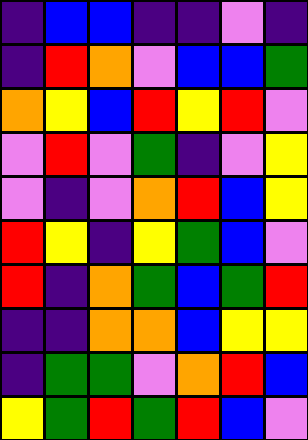[["indigo", "blue", "blue", "indigo", "indigo", "violet", "indigo"], ["indigo", "red", "orange", "violet", "blue", "blue", "green"], ["orange", "yellow", "blue", "red", "yellow", "red", "violet"], ["violet", "red", "violet", "green", "indigo", "violet", "yellow"], ["violet", "indigo", "violet", "orange", "red", "blue", "yellow"], ["red", "yellow", "indigo", "yellow", "green", "blue", "violet"], ["red", "indigo", "orange", "green", "blue", "green", "red"], ["indigo", "indigo", "orange", "orange", "blue", "yellow", "yellow"], ["indigo", "green", "green", "violet", "orange", "red", "blue"], ["yellow", "green", "red", "green", "red", "blue", "violet"]]